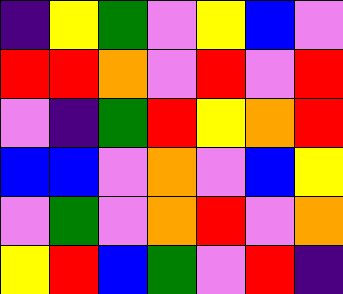[["indigo", "yellow", "green", "violet", "yellow", "blue", "violet"], ["red", "red", "orange", "violet", "red", "violet", "red"], ["violet", "indigo", "green", "red", "yellow", "orange", "red"], ["blue", "blue", "violet", "orange", "violet", "blue", "yellow"], ["violet", "green", "violet", "orange", "red", "violet", "orange"], ["yellow", "red", "blue", "green", "violet", "red", "indigo"]]